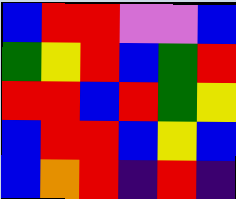[["blue", "red", "red", "violet", "violet", "blue"], ["green", "yellow", "red", "blue", "green", "red"], ["red", "red", "blue", "red", "green", "yellow"], ["blue", "red", "red", "blue", "yellow", "blue"], ["blue", "orange", "red", "indigo", "red", "indigo"]]